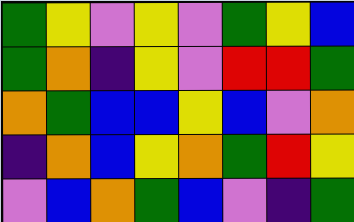[["green", "yellow", "violet", "yellow", "violet", "green", "yellow", "blue"], ["green", "orange", "indigo", "yellow", "violet", "red", "red", "green"], ["orange", "green", "blue", "blue", "yellow", "blue", "violet", "orange"], ["indigo", "orange", "blue", "yellow", "orange", "green", "red", "yellow"], ["violet", "blue", "orange", "green", "blue", "violet", "indigo", "green"]]